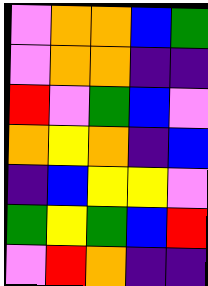[["violet", "orange", "orange", "blue", "green"], ["violet", "orange", "orange", "indigo", "indigo"], ["red", "violet", "green", "blue", "violet"], ["orange", "yellow", "orange", "indigo", "blue"], ["indigo", "blue", "yellow", "yellow", "violet"], ["green", "yellow", "green", "blue", "red"], ["violet", "red", "orange", "indigo", "indigo"]]